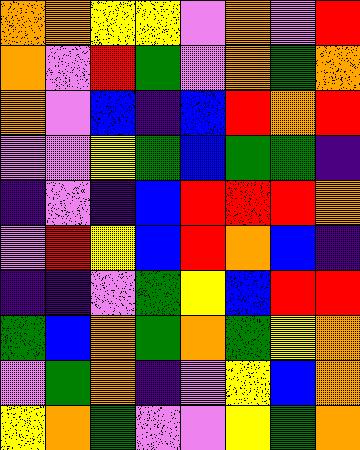[["orange", "orange", "yellow", "yellow", "violet", "orange", "violet", "red"], ["orange", "violet", "red", "green", "violet", "orange", "green", "orange"], ["orange", "violet", "blue", "indigo", "blue", "red", "orange", "red"], ["violet", "violet", "yellow", "green", "blue", "green", "green", "indigo"], ["indigo", "violet", "indigo", "blue", "red", "red", "red", "orange"], ["violet", "red", "yellow", "blue", "red", "orange", "blue", "indigo"], ["indigo", "indigo", "violet", "green", "yellow", "blue", "red", "red"], ["green", "blue", "orange", "green", "orange", "green", "yellow", "orange"], ["violet", "green", "orange", "indigo", "violet", "yellow", "blue", "orange"], ["yellow", "orange", "green", "violet", "violet", "yellow", "green", "orange"]]